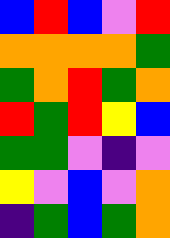[["blue", "red", "blue", "violet", "red"], ["orange", "orange", "orange", "orange", "green"], ["green", "orange", "red", "green", "orange"], ["red", "green", "red", "yellow", "blue"], ["green", "green", "violet", "indigo", "violet"], ["yellow", "violet", "blue", "violet", "orange"], ["indigo", "green", "blue", "green", "orange"]]